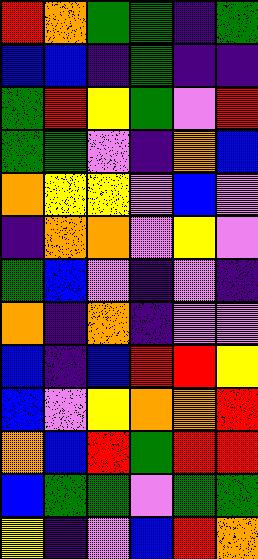[["red", "orange", "green", "green", "indigo", "green"], ["blue", "blue", "indigo", "green", "indigo", "indigo"], ["green", "red", "yellow", "green", "violet", "red"], ["green", "green", "violet", "indigo", "orange", "blue"], ["orange", "yellow", "yellow", "violet", "blue", "violet"], ["indigo", "orange", "orange", "violet", "yellow", "violet"], ["green", "blue", "violet", "indigo", "violet", "indigo"], ["orange", "indigo", "orange", "indigo", "violet", "violet"], ["blue", "indigo", "blue", "red", "red", "yellow"], ["blue", "violet", "yellow", "orange", "orange", "red"], ["orange", "blue", "red", "green", "red", "red"], ["blue", "green", "green", "violet", "green", "green"], ["yellow", "indigo", "violet", "blue", "red", "orange"]]